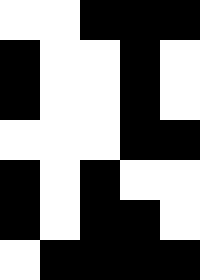[["white", "white", "black", "black", "black"], ["black", "white", "white", "black", "white"], ["black", "white", "white", "black", "white"], ["white", "white", "white", "black", "black"], ["black", "white", "black", "white", "white"], ["black", "white", "black", "black", "white"], ["white", "black", "black", "black", "black"]]